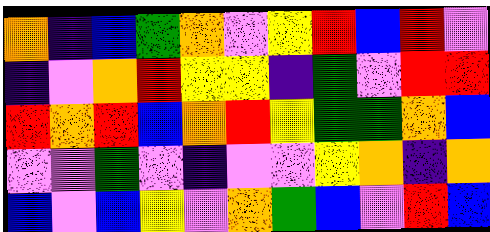[["orange", "indigo", "blue", "green", "orange", "violet", "yellow", "red", "blue", "red", "violet"], ["indigo", "violet", "orange", "red", "yellow", "yellow", "indigo", "green", "violet", "red", "red"], ["red", "orange", "red", "blue", "orange", "red", "yellow", "green", "green", "orange", "blue"], ["violet", "violet", "green", "violet", "indigo", "violet", "violet", "yellow", "orange", "indigo", "orange"], ["blue", "violet", "blue", "yellow", "violet", "orange", "green", "blue", "violet", "red", "blue"]]